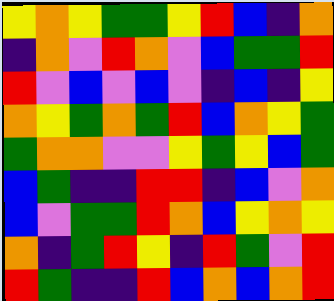[["yellow", "orange", "yellow", "green", "green", "yellow", "red", "blue", "indigo", "orange"], ["indigo", "orange", "violet", "red", "orange", "violet", "blue", "green", "green", "red"], ["red", "violet", "blue", "violet", "blue", "violet", "indigo", "blue", "indigo", "yellow"], ["orange", "yellow", "green", "orange", "green", "red", "blue", "orange", "yellow", "green"], ["green", "orange", "orange", "violet", "violet", "yellow", "green", "yellow", "blue", "green"], ["blue", "green", "indigo", "indigo", "red", "red", "indigo", "blue", "violet", "orange"], ["blue", "violet", "green", "green", "red", "orange", "blue", "yellow", "orange", "yellow"], ["orange", "indigo", "green", "red", "yellow", "indigo", "red", "green", "violet", "red"], ["red", "green", "indigo", "indigo", "red", "blue", "orange", "blue", "orange", "red"]]